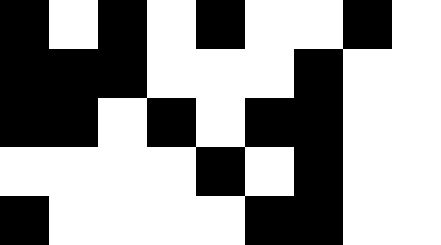[["black", "white", "black", "white", "black", "white", "white", "black", "white"], ["black", "black", "black", "white", "white", "white", "black", "white", "white"], ["black", "black", "white", "black", "white", "black", "black", "white", "white"], ["white", "white", "white", "white", "black", "white", "black", "white", "white"], ["black", "white", "white", "white", "white", "black", "black", "white", "white"]]